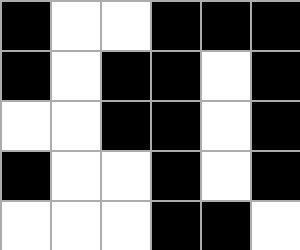[["black", "white", "white", "black", "black", "black"], ["black", "white", "black", "black", "white", "black"], ["white", "white", "black", "black", "white", "black"], ["black", "white", "white", "black", "white", "black"], ["white", "white", "white", "black", "black", "white"]]